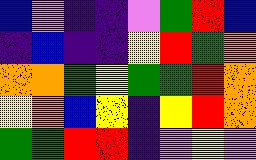[["blue", "violet", "indigo", "indigo", "violet", "green", "red", "blue"], ["indigo", "blue", "indigo", "indigo", "yellow", "red", "green", "orange"], ["orange", "orange", "green", "yellow", "green", "green", "red", "orange"], ["yellow", "orange", "blue", "yellow", "indigo", "yellow", "red", "orange"], ["green", "green", "red", "red", "indigo", "violet", "yellow", "violet"]]